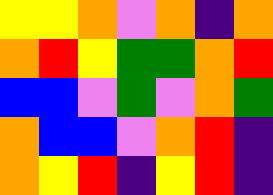[["yellow", "yellow", "orange", "violet", "orange", "indigo", "orange"], ["orange", "red", "yellow", "green", "green", "orange", "red"], ["blue", "blue", "violet", "green", "violet", "orange", "green"], ["orange", "blue", "blue", "violet", "orange", "red", "indigo"], ["orange", "yellow", "red", "indigo", "yellow", "red", "indigo"]]